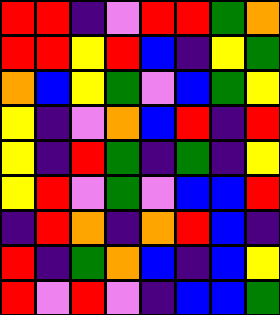[["red", "red", "indigo", "violet", "red", "red", "green", "orange"], ["red", "red", "yellow", "red", "blue", "indigo", "yellow", "green"], ["orange", "blue", "yellow", "green", "violet", "blue", "green", "yellow"], ["yellow", "indigo", "violet", "orange", "blue", "red", "indigo", "red"], ["yellow", "indigo", "red", "green", "indigo", "green", "indigo", "yellow"], ["yellow", "red", "violet", "green", "violet", "blue", "blue", "red"], ["indigo", "red", "orange", "indigo", "orange", "red", "blue", "indigo"], ["red", "indigo", "green", "orange", "blue", "indigo", "blue", "yellow"], ["red", "violet", "red", "violet", "indigo", "blue", "blue", "green"]]